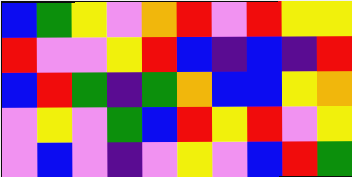[["blue", "green", "yellow", "violet", "orange", "red", "violet", "red", "yellow", "yellow"], ["red", "violet", "violet", "yellow", "red", "blue", "indigo", "blue", "indigo", "red"], ["blue", "red", "green", "indigo", "green", "orange", "blue", "blue", "yellow", "orange"], ["violet", "yellow", "violet", "green", "blue", "red", "yellow", "red", "violet", "yellow"], ["violet", "blue", "violet", "indigo", "violet", "yellow", "violet", "blue", "red", "green"]]